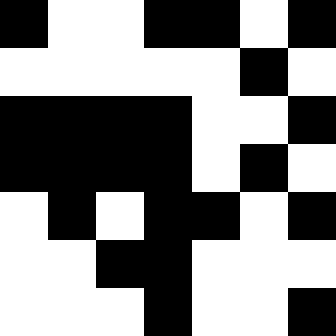[["black", "white", "white", "black", "black", "white", "black"], ["white", "white", "white", "white", "white", "black", "white"], ["black", "black", "black", "black", "white", "white", "black"], ["black", "black", "black", "black", "white", "black", "white"], ["white", "black", "white", "black", "black", "white", "black"], ["white", "white", "black", "black", "white", "white", "white"], ["white", "white", "white", "black", "white", "white", "black"]]